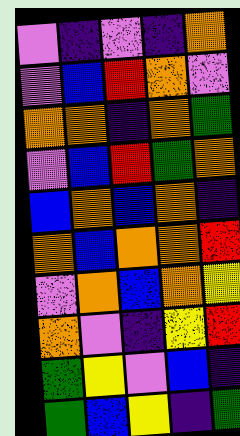[["violet", "indigo", "violet", "indigo", "orange"], ["violet", "blue", "red", "orange", "violet"], ["orange", "orange", "indigo", "orange", "green"], ["violet", "blue", "red", "green", "orange"], ["blue", "orange", "blue", "orange", "indigo"], ["orange", "blue", "orange", "orange", "red"], ["violet", "orange", "blue", "orange", "yellow"], ["orange", "violet", "indigo", "yellow", "red"], ["green", "yellow", "violet", "blue", "indigo"], ["green", "blue", "yellow", "indigo", "green"]]